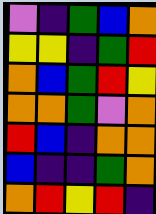[["violet", "indigo", "green", "blue", "orange"], ["yellow", "yellow", "indigo", "green", "red"], ["orange", "blue", "green", "red", "yellow"], ["orange", "orange", "green", "violet", "orange"], ["red", "blue", "indigo", "orange", "orange"], ["blue", "indigo", "indigo", "green", "orange"], ["orange", "red", "yellow", "red", "indigo"]]